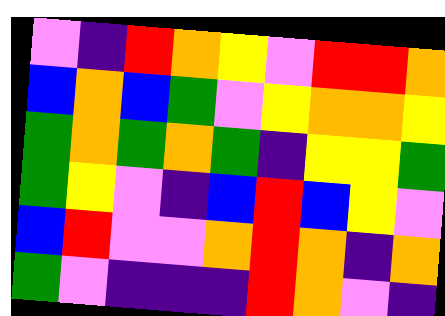[["violet", "indigo", "red", "orange", "yellow", "violet", "red", "red", "orange"], ["blue", "orange", "blue", "green", "violet", "yellow", "orange", "orange", "yellow"], ["green", "orange", "green", "orange", "green", "indigo", "yellow", "yellow", "green"], ["green", "yellow", "violet", "indigo", "blue", "red", "blue", "yellow", "violet"], ["blue", "red", "violet", "violet", "orange", "red", "orange", "indigo", "orange"], ["green", "violet", "indigo", "indigo", "indigo", "red", "orange", "violet", "indigo"]]